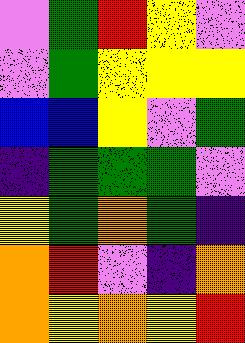[["violet", "green", "red", "yellow", "violet"], ["violet", "green", "yellow", "yellow", "yellow"], ["blue", "blue", "yellow", "violet", "green"], ["indigo", "green", "green", "green", "violet"], ["yellow", "green", "orange", "green", "indigo"], ["orange", "red", "violet", "indigo", "orange"], ["orange", "yellow", "orange", "yellow", "red"]]